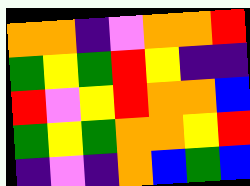[["orange", "orange", "indigo", "violet", "orange", "orange", "red"], ["green", "yellow", "green", "red", "yellow", "indigo", "indigo"], ["red", "violet", "yellow", "red", "orange", "orange", "blue"], ["green", "yellow", "green", "orange", "orange", "yellow", "red"], ["indigo", "violet", "indigo", "orange", "blue", "green", "blue"]]